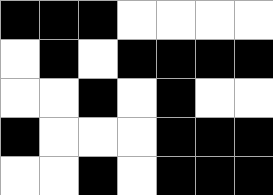[["black", "black", "black", "white", "white", "white", "white"], ["white", "black", "white", "black", "black", "black", "black"], ["white", "white", "black", "white", "black", "white", "white"], ["black", "white", "white", "white", "black", "black", "black"], ["white", "white", "black", "white", "black", "black", "black"]]